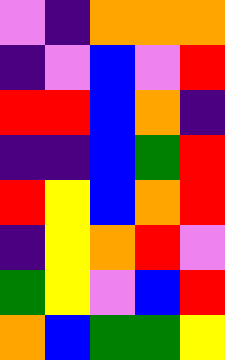[["violet", "indigo", "orange", "orange", "orange"], ["indigo", "violet", "blue", "violet", "red"], ["red", "red", "blue", "orange", "indigo"], ["indigo", "indigo", "blue", "green", "red"], ["red", "yellow", "blue", "orange", "red"], ["indigo", "yellow", "orange", "red", "violet"], ["green", "yellow", "violet", "blue", "red"], ["orange", "blue", "green", "green", "yellow"]]